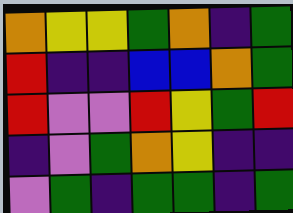[["orange", "yellow", "yellow", "green", "orange", "indigo", "green"], ["red", "indigo", "indigo", "blue", "blue", "orange", "green"], ["red", "violet", "violet", "red", "yellow", "green", "red"], ["indigo", "violet", "green", "orange", "yellow", "indigo", "indigo"], ["violet", "green", "indigo", "green", "green", "indigo", "green"]]